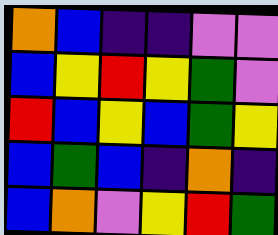[["orange", "blue", "indigo", "indigo", "violet", "violet"], ["blue", "yellow", "red", "yellow", "green", "violet"], ["red", "blue", "yellow", "blue", "green", "yellow"], ["blue", "green", "blue", "indigo", "orange", "indigo"], ["blue", "orange", "violet", "yellow", "red", "green"]]